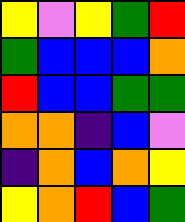[["yellow", "violet", "yellow", "green", "red"], ["green", "blue", "blue", "blue", "orange"], ["red", "blue", "blue", "green", "green"], ["orange", "orange", "indigo", "blue", "violet"], ["indigo", "orange", "blue", "orange", "yellow"], ["yellow", "orange", "red", "blue", "green"]]